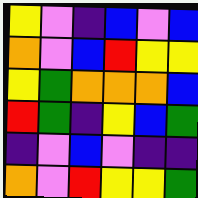[["yellow", "violet", "indigo", "blue", "violet", "blue"], ["orange", "violet", "blue", "red", "yellow", "yellow"], ["yellow", "green", "orange", "orange", "orange", "blue"], ["red", "green", "indigo", "yellow", "blue", "green"], ["indigo", "violet", "blue", "violet", "indigo", "indigo"], ["orange", "violet", "red", "yellow", "yellow", "green"]]